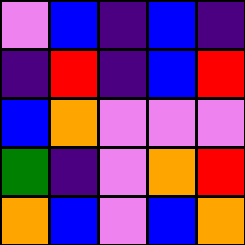[["violet", "blue", "indigo", "blue", "indigo"], ["indigo", "red", "indigo", "blue", "red"], ["blue", "orange", "violet", "violet", "violet"], ["green", "indigo", "violet", "orange", "red"], ["orange", "blue", "violet", "blue", "orange"]]